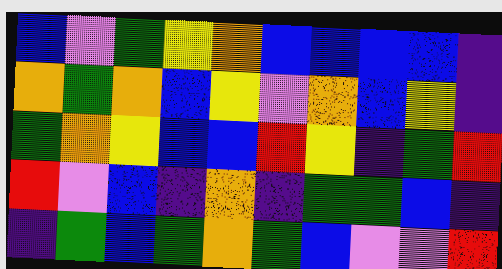[["blue", "violet", "green", "yellow", "orange", "blue", "blue", "blue", "blue", "indigo"], ["orange", "green", "orange", "blue", "yellow", "violet", "orange", "blue", "yellow", "indigo"], ["green", "orange", "yellow", "blue", "blue", "red", "yellow", "indigo", "green", "red"], ["red", "violet", "blue", "indigo", "orange", "indigo", "green", "green", "blue", "indigo"], ["indigo", "green", "blue", "green", "orange", "green", "blue", "violet", "violet", "red"]]